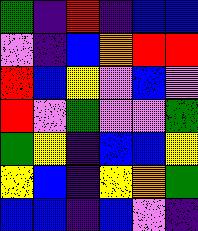[["green", "indigo", "red", "indigo", "blue", "blue"], ["violet", "indigo", "blue", "orange", "red", "red"], ["red", "blue", "yellow", "violet", "blue", "violet"], ["red", "violet", "green", "violet", "violet", "green"], ["green", "yellow", "indigo", "blue", "blue", "yellow"], ["yellow", "blue", "indigo", "yellow", "orange", "green"], ["blue", "blue", "indigo", "blue", "violet", "indigo"]]